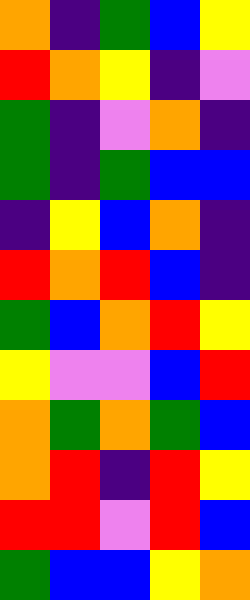[["orange", "indigo", "green", "blue", "yellow"], ["red", "orange", "yellow", "indigo", "violet"], ["green", "indigo", "violet", "orange", "indigo"], ["green", "indigo", "green", "blue", "blue"], ["indigo", "yellow", "blue", "orange", "indigo"], ["red", "orange", "red", "blue", "indigo"], ["green", "blue", "orange", "red", "yellow"], ["yellow", "violet", "violet", "blue", "red"], ["orange", "green", "orange", "green", "blue"], ["orange", "red", "indigo", "red", "yellow"], ["red", "red", "violet", "red", "blue"], ["green", "blue", "blue", "yellow", "orange"]]